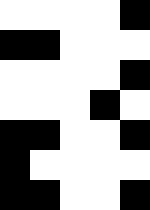[["white", "white", "white", "white", "black"], ["black", "black", "white", "white", "white"], ["white", "white", "white", "white", "black"], ["white", "white", "white", "black", "white"], ["black", "black", "white", "white", "black"], ["black", "white", "white", "white", "white"], ["black", "black", "white", "white", "black"]]